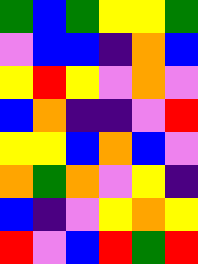[["green", "blue", "green", "yellow", "yellow", "green"], ["violet", "blue", "blue", "indigo", "orange", "blue"], ["yellow", "red", "yellow", "violet", "orange", "violet"], ["blue", "orange", "indigo", "indigo", "violet", "red"], ["yellow", "yellow", "blue", "orange", "blue", "violet"], ["orange", "green", "orange", "violet", "yellow", "indigo"], ["blue", "indigo", "violet", "yellow", "orange", "yellow"], ["red", "violet", "blue", "red", "green", "red"]]